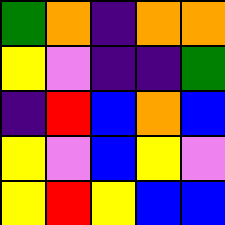[["green", "orange", "indigo", "orange", "orange"], ["yellow", "violet", "indigo", "indigo", "green"], ["indigo", "red", "blue", "orange", "blue"], ["yellow", "violet", "blue", "yellow", "violet"], ["yellow", "red", "yellow", "blue", "blue"]]